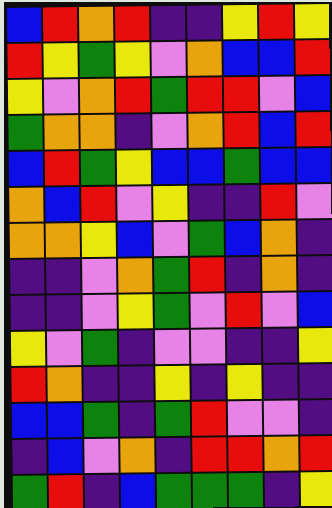[["blue", "red", "orange", "red", "indigo", "indigo", "yellow", "red", "yellow"], ["red", "yellow", "green", "yellow", "violet", "orange", "blue", "blue", "red"], ["yellow", "violet", "orange", "red", "green", "red", "red", "violet", "blue"], ["green", "orange", "orange", "indigo", "violet", "orange", "red", "blue", "red"], ["blue", "red", "green", "yellow", "blue", "blue", "green", "blue", "blue"], ["orange", "blue", "red", "violet", "yellow", "indigo", "indigo", "red", "violet"], ["orange", "orange", "yellow", "blue", "violet", "green", "blue", "orange", "indigo"], ["indigo", "indigo", "violet", "orange", "green", "red", "indigo", "orange", "indigo"], ["indigo", "indigo", "violet", "yellow", "green", "violet", "red", "violet", "blue"], ["yellow", "violet", "green", "indigo", "violet", "violet", "indigo", "indigo", "yellow"], ["red", "orange", "indigo", "indigo", "yellow", "indigo", "yellow", "indigo", "indigo"], ["blue", "blue", "green", "indigo", "green", "red", "violet", "violet", "indigo"], ["indigo", "blue", "violet", "orange", "indigo", "red", "red", "orange", "red"], ["green", "red", "indigo", "blue", "green", "green", "green", "indigo", "yellow"]]